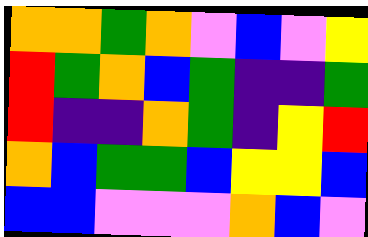[["orange", "orange", "green", "orange", "violet", "blue", "violet", "yellow"], ["red", "green", "orange", "blue", "green", "indigo", "indigo", "green"], ["red", "indigo", "indigo", "orange", "green", "indigo", "yellow", "red"], ["orange", "blue", "green", "green", "blue", "yellow", "yellow", "blue"], ["blue", "blue", "violet", "violet", "violet", "orange", "blue", "violet"]]